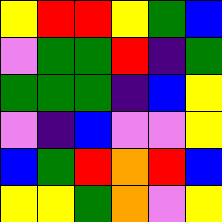[["yellow", "red", "red", "yellow", "green", "blue"], ["violet", "green", "green", "red", "indigo", "green"], ["green", "green", "green", "indigo", "blue", "yellow"], ["violet", "indigo", "blue", "violet", "violet", "yellow"], ["blue", "green", "red", "orange", "red", "blue"], ["yellow", "yellow", "green", "orange", "violet", "yellow"]]